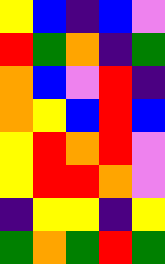[["yellow", "blue", "indigo", "blue", "violet"], ["red", "green", "orange", "indigo", "green"], ["orange", "blue", "violet", "red", "indigo"], ["orange", "yellow", "blue", "red", "blue"], ["yellow", "red", "orange", "red", "violet"], ["yellow", "red", "red", "orange", "violet"], ["indigo", "yellow", "yellow", "indigo", "yellow"], ["green", "orange", "green", "red", "green"]]